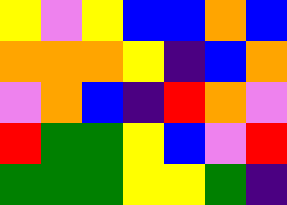[["yellow", "violet", "yellow", "blue", "blue", "orange", "blue"], ["orange", "orange", "orange", "yellow", "indigo", "blue", "orange"], ["violet", "orange", "blue", "indigo", "red", "orange", "violet"], ["red", "green", "green", "yellow", "blue", "violet", "red"], ["green", "green", "green", "yellow", "yellow", "green", "indigo"]]